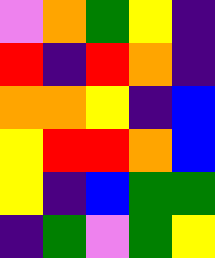[["violet", "orange", "green", "yellow", "indigo"], ["red", "indigo", "red", "orange", "indigo"], ["orange", "orange", "yellow", "indigo", "blue"], ["yellow", "red", "red", "orange", "blue"], ["yellow", "indigo", "blue", "green", "green"], ["indigo", "green", "violet", "green", "yellow"]]